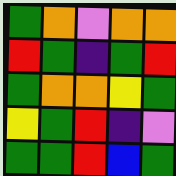[["green", "orange", "violet", "orange", "orange"], ["red", "green", "indigo", "green", "red"], ["green", "orange", "orange", "yellow", "green"], ["yellow", "green", "red", "indigo", "violet"], ["green", "green", "red", "blue", "green"]]